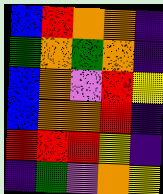[["blue", "red", "orange", "orange", "indigo"], ["green", "orange", "green", "orange", "indigo"], ["blue", "orange", "violet", "red", "yellow"], ["blue", "orange", "orange", "red", "indigo"], ["red", "red", "red", "yellow", "indigo"], ["indigo", "green", "violet", "orange", "yellow"]]